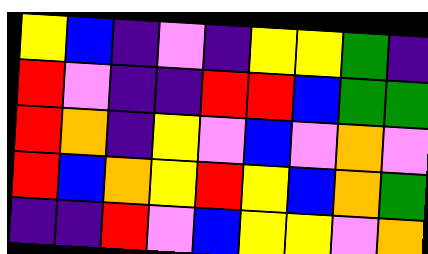[["yellow", "blue", "indigo", "violet", "indigo", "yellow", "yellow", "green", "indigo"], ["red", "violet", "indigo", "indigo", "red", "red", "blue", "green", "green"], ["red", "orange", "indigo", "yellow", "violet", "blue", "violet", "orange", "violet"], ["red", "blue", "orange", "yellow", "red", "yellow", "blue", "orange", "green"], ["indigo", "indigo", "red", "violet", "blue", "yellow", "yellow", "violet", "orange"]]